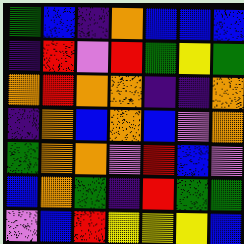[["green", "blue", "indigo", "orange", "blue", "blue", "blue"], ["indigo", "red", "violet", "red", "green", "yellow", "green"], ["orange", "red", "orange", "orange", "indigo", "indigo", "orange"], ["indigo", "orange", "blue", "orange", "blue", "violet", "orange"], ["green", "orange", "orange", "violet", "red", "blue", "violet"], ["blue", "orange", "green", "indigo", "red", "green", "green"], ["violet", "blue", "red", "yellow", "yellow", "yellow", "blue"]]